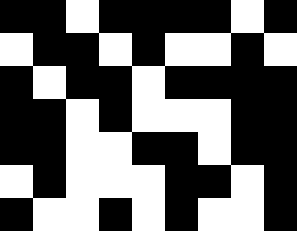[["black", "black", "white", "black", "black", "black", "black", "white", "black"], ["white", "black", "black", "white", "black", "white", "white", "black", "white"], ["black", "white", "black", "black", "white", "black", "black", "black", "black"], ["black", "black", "white", "black", "white", "white", "white", "black", "black"], ["black", "black", "white", "white", "black", "black", "white", "black", "black"], ["white", "black", "white", "white", "white", "black", "black", "white", "black"], ["black", "white", "white", "black", "white", "black", "white", "white", "black"]]